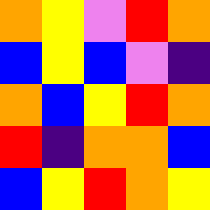[["orange", "yellow", "violet", "red", "orange"], ["blue", "yellow", "blue", "violet", "indigo"], ["orange", "blue", "yellow", "red", "orange"], ["red", "indigo", "orange", "orange", "blue"], ["blue", "yellow", "red", "orange", "yellow"]]